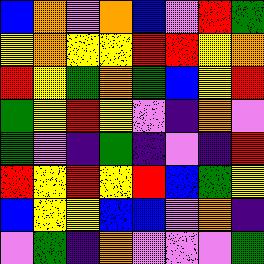[["blue", "orange", "violet", "orange", "blue", "violet", "red", "green"], ["yellow", "orange", "yellow", "yellow", "red", "red", "yellow", "orange"], ["red", "yellow", "green", "orange", "green", "blue", "yellow", "red"], ["green", "yellow", "red", "yellow", "violet", "indigo", "orange", "violet"], ["green", "violet", "indigo", "green", "indigo", "violet", "indigo", "red"], ["red", "yellow", "red", "yellow", "red", "blue", "green", "yellow"], ["blue", "yellow", "yellow", "blue", "blue", "violet", "orange", "indigo"], ["violet", "green", "indigo", "orange", "violet", "violet", "violet", "green"]]